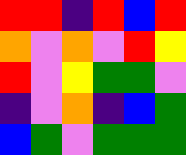[["red", "red", "indigo", "red", "blue", "red"], ["orange", "violet", "orange", "violet", "red", "yellow"], ["red", "violet", "yellow", "green", "green", "violet"], ["indigo", "violet", "orange", "indigo", "blue", "green"], ["blue", "green", "violet", "green", "green", "green"]]